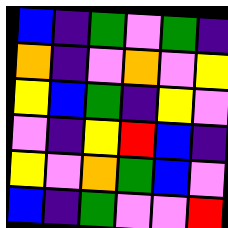[["blue", "indigo", "green", "violet", "green", "indigo"], ["orange", "indigo", "violet", "orange", "violet", "yellow"], ["yellow", "blue", "green", "indigo", "yellow", "violet"], ["violet", "indigo", "yellow", "red", "blue", "indigo"], ["yellow", "violet", "orange", "green", "blue", "violet"], ["blue", "indigo", "green", "violet", "violet", "red"]]